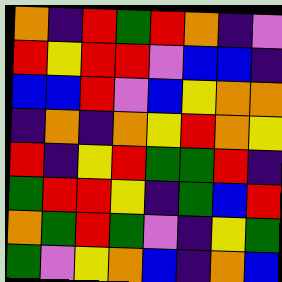[["orange", "indigo", "red", "green", "red", "orange", "indigo", "violet"], ["red", "yellow", "red", "red", "violet", "blue", "blue", "indigo"], ["blue", "blue", "red", "violet", "blue", "yellow", "orange", "orange"], ["indigo", "orange", "indigo", "orange", "yellow", "red", "orange", "yellow"], ["red", "indigo", "yellow", "red", "green", "green", "red", "indigo"], ["green", "red", "red", "yellow", "indigo", "green", "blue", "red"], ["orange", "green", "red", "green", "violet", "indigo", "yellow", "green"], ["green", "violet", "yellow", "orange", "blue", "indigo", "orange", "blue"]]